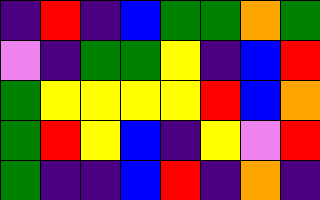[["indigo", "red", "indigo", "blue", "green", "green", "orange", "green"], ["violet", "indigo", "green", "green", "yellow", "indigo", "blue", "red"], ["green", "yellow", "yellow", "yellow", "yellow", "red", "blue", "orange"], ["green", "red", "yellow", "blue", "indigo", "yellow", "violet", "red"], ["green", "indigo", "indigo", "blue", "red", "indigo", "orange", "indigo"]]